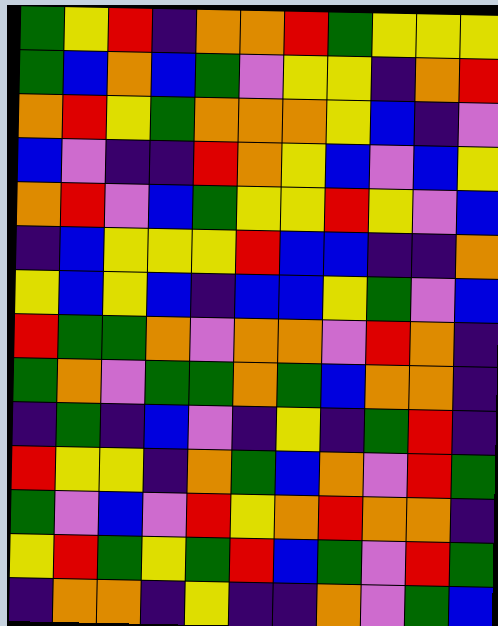[["green", "yellow", "red", "indigo", "orange", "orange", "red", "green", "yellow", "yellow", "yellow"], ["green", "blue", "orange", "blue", "green", "violet", "yellow", "yellow", "indigo", "orange", "red"], ["orange", "red", "yellow", "green", "orange", "orange", "orange", "yellow", "blue", "indigo", "violet"], ["blue", "violet", "indigo", "indigo", "red", "orange", "yellow", "blue", "violet", "blue", "yellow"], ["orange", "red", "violet", "blue", "green", "yellow", "yellow", "red", "yellow", "violet", "blue"], ["indigo", "blue", "yellow", "yellow", "yellow", "red", "blue", "blue", "indigo", "indigo", "orange"], ["yellow", "blue", "yellow", "blue", "indigo", "blue", "blue", "yellow", "green", "violet", "blue"], ["red", "green", "green", "orange", "violet", "orange", "orange", "violet", "red", "orange", "indigo"], ["green", "orange", "violet", "green", "green", "orange", "green", "blue", "orange", "orange", "indigo"], ["indigo", "green", "indigo", "blue", "violet", "indigo", "yellow", "indigo", "green", "red", "indigo"], ["red", "yellow", "yellow", "indigo", "orange", "green", "blue", "orange", "violet", "red", "green"], ["green", "violet", "blue", "violet", "red", "yellow", "orange", "red", "orange", "orange", "indigo"], ["yellow", "red", "green", "yellow", "green", "red", "blue", "green", "violet", "red", "green"], ["indigo", "orange", "orange", "indigo", "yellow", "indigo", "indigo", "orange", "violet", "green", "blue"]]